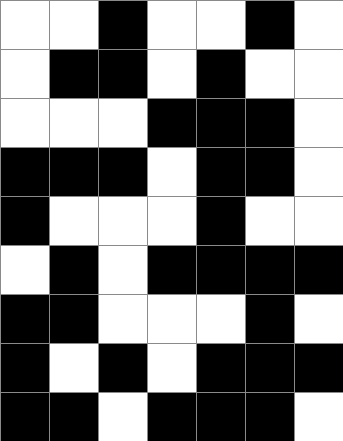[["white", "white", "black", "white", "white", "black", "white"], ["white", "black", "black", "white", "black", "white", "white"], ["white", "white", "white", "black", "black", "black", "white"], ["black", "black", "black", "white", "black", "black", "white"], ["black", "white", "white", "white", "black", "white", "white"], ["white", "black", "white", "black", "black", "black", "black"], ["black", "black", "white", "white", "white", "black", "white"], ["black", "white", "black", "white", "black", "black", "black"], ["black", "black", "white", "black", "black", "black", "white"]]